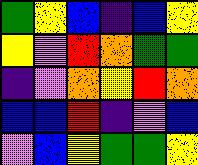[["green", "yellow", "blue", "indigo", "blue", "yellow"], ["yellow", "violet", "red", "orange", "green", "green"], ["indigo", "violet", "orange", "yellow", "red", "orange"], ["blue", "blue", "red", "indigo", "violet", "blue"], ["violet", "blue", "yellow", "green", "green", "yellow"]]